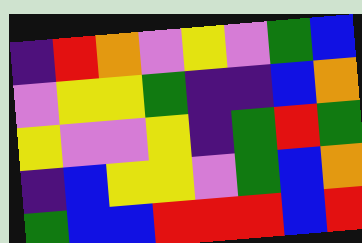[["indigo", "red", "orange", "violet", "yellow", "violet", "green", "blue"], ["violet", "yellow", "yellow", "green", "indigo", "indigo", "blue", "orange"], ["yellow", "violet", "violet", "yellow", "indigo", "green", "red", "green"], ["indigo", "blue", "yellow", "yellow", "violet", "green", "blue", "orange"], ["green", "blue", "blue", "red", "red", "red", "blue", "red"]]